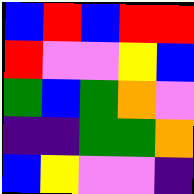[["blue", "red", "blue", "red", "red"], ["red", "violet", "violet", "yellow", "blue"], ["green", "blue", "green", "orange", "violet"], ["indigo", "indigo", "green", "green", "orange"], ["blue", "yellow", "violet", "violet", "indigo"]]